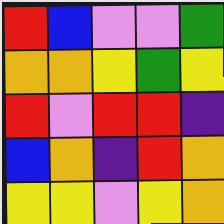[["red", "blue", "violet", "violet", "green"], ["orange", "orange", "yellow", "green", "yellow"], ["red", "violet", "red", "red", "indigo"], ["blue", "orange", "indigo", "red", "orange"], ["yellow", "yellow", "violet", "yellow", "orange"]]